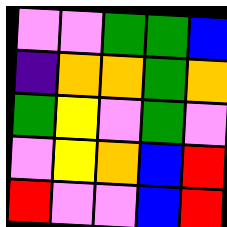[["violet", "violet", "green", "green", "blue"], ["indigo", "orange", "orange", "green", "orange"], ["green", "yellow", "violet", "green", "violet"], ["violet", "yellow", "orange", "blue", "red"], ["red", "violet", "violet", "blue", "red"]]